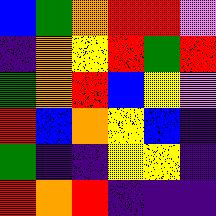[["blue", "green", "orange", "red", "red", "violet"], ["indigo", "orange", "yellow", "red", "green", "red"], ["green", "orange", "red", "blue", "yellow", "violet"], ["red", "blue", "orange", "yellow", "blue", "indigo"], ["green", "indigo", "indigo", "yellow", "yellow", "indigo"], ["red", "orange", "red", "indigo", "indigo", "indigo"]]